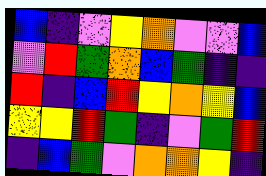[["blue", "indigo", "violet", "yellow", "orange", "violet", "violet", "blue"], ["violet", "red", "green", "orange", "blue", "green", "indigo", "indigo"], ["red", "indigo", "blue", "red", "yellow", "orange", "yellow", "blue"], ["yellow", "yellow", "red", "green", "indigo", "violet", "green", "red"], ["indigo", "blue", "green", "violet", "orange", "orange", "yellow", "indigo"]]